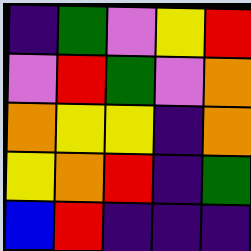[["indigo", "green", "violet", "yellow", "red"], ["violet", "red", "green", "violet", "orange"], ["orange", "yellow", "yellow", "indigo", "orange"], ["yellow", "orange", "red", "indigo", "green"], ["blue", "red", "indigo", "indigo", "indigo"]]